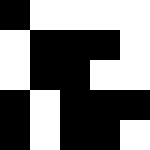[["black", "white", "white", "white", "white"], ["white", "black", "black", "black", "white"], ["white", "black", "black", "white", "white"], ["black", "white", "black", "black", "black"], ["black", "white", "black", "black", "white"]]